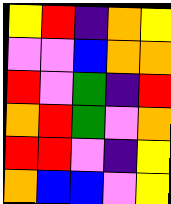[["yellow", "red", "indigo", "orange", "yellow"], ["violet", "violet", "blue", "orange", "orange"], ["red", "violet", "green", "indigo", "red"], ["orange", "red", "green", "violet", "orange"], ["red", "red", "violet", "indigo", "yellow"], ["orange", "blue", "blue", "violet", "yellow"]]